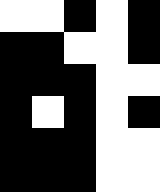[["white", "white", "black", "white", "black"], ["black", "black", "white", "white", "black"], ["black", "black", "black", "white", "white"], ["black", "white", "black", "white", "black"], ["black", "black", "black", "white", "white"], ["black", "black", "black", "white", "white"]]